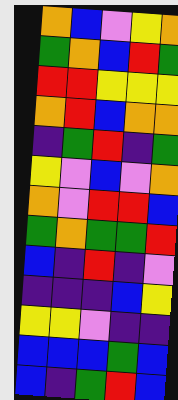[["orange", "blue", "violet", "yellow", "orange"], ["green", "orange", "blue", "red", "green"], ["red", "red", "yellow", "yellow", "yellow"], ["orange", "red", "blue", "orange", "orange"], ["indigo", "green", "red", "indigo", "green"], ["yellow", "violet", "blue", "violet", "orange"], ["orange", "violet", "red", "red", "blue"], ["green", "orange", "green", "green", "red"], ["blue", "indigo", "red", "indigo", "violet"], ["indigo", "indigo", "indigo", "blue", "yellow"], ["yellow", "yellow", "violet", "indigo", "indigo"], ["blue", "blue", "blue", "green", "blue"], ["blue", "indigo", "green", "red", "blue"]]